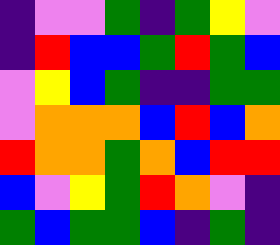[["indigo", "violet", "violet", "green", "indigo", "green", "yellow", "violet"], ["indigo", "red", "blue", "blue", "green", "red", "green", "blue"], ["violet", "yellow", "blue", "green", "indigo", "indigo", "green", "green"], ["violet", "orange", "orange", "orange", "blue", "red", "blue", "orange"], ["red", "orange", "orange", "green", "orange", "blue", "red", "red"], ["blue", "violet", "yellow", "green", "red", "orange", "violet", "indigo"], ["green", "blue", "green", "green", "blue", "indigo", "green", "indigo"]]